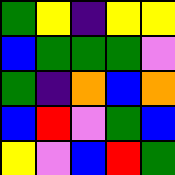[["green", "yellow", "indigo", "yellow", "yellow"], ["blue", "green", "green", "green", "violet"], ["green", "indigo", "orange", "blue", "orange"], ["blue", "red", "violet", "green", "blue"], ["yellow", "violet", "blue", "red", "green"]]